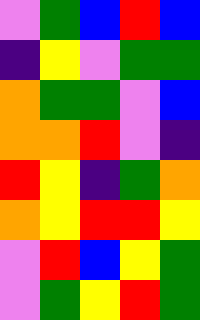[["violet", "green", "blue", "red", "blue"], ["indigo", "yellow", "violet", "green", "green"], ["orange", "green", "green", "violet", "blue"], ["orange", "orange", "red", "violet", "indigo"], ["red", "yellow", "indigo", "green", "orange"], ["orange", "yellow", "red", "red", "yellow"], ["violet", "red", "blue", "yellow", "green"], ["violet", "green", "yellow", "red", "green"]]